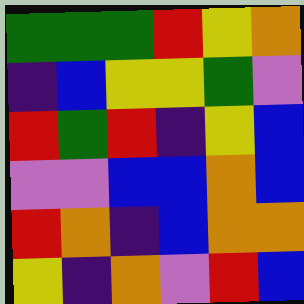[["green", "green", "green", "red", "yellow", "orange"], ["indigo", "blue", "yellow", "yellow", "green", "violet"], ["red", "green", "red", "indigo", "yellow", "blue"], ["violet", "violet", "blue", "blue", "orange", "blue"], ["red", "orange", "indigo", "blue", "orange", "orange"], ["yellow", "indigo", "orange", "violet", "red", "blue"]]